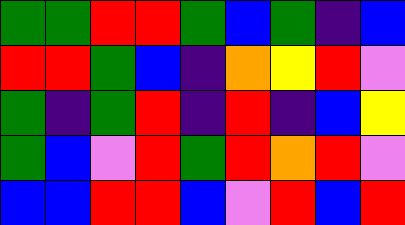[["green", "green", "red", "red", "green", "blue", "green", "indigo", "blue"], ["red", "red", "green", "blue", "indigo", "orange", "yellow", "red", "violet"], ["green", "indigo", "green", "red", "indigo", "red", "indigo", "blue", "yellow"], ["green", "blue", "violet", "red", "green", "red", "orange", "red", "violet"], ["blue", "blue", "red", "red", "blue", "violet", "red", "blue", "red"]]